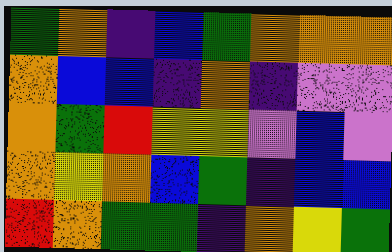[["green", "orange", "indigo", "blue", "green", "orange", "orange", "orange"], ["orange", "blue", "blue", "indigo", "orange", "indigo", "violet", "violet"], ["orange", "green", "red", "yellow", "yellow", "violet", "blue", "violet"], ["orange", "yellow", "orange", "blue", "green", "indigo", "blue", "blue"], ["red", "orange", "green", "green", "indigo", "orange", "yellow", "green"]]